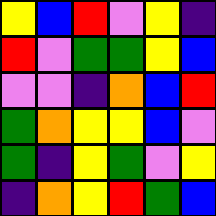[["yellow", "blue", "red", "violet", "yellow", "indigo"], ["red", "violet", "green", "green", "yellow", "blue"], ["violet", "violet", "indigo", "orange", "blue", "red"], ["green", "orange", "yellow", "yellow", "blue", "violet"], ["green", "indigo", "yellow", "green", "violet", "yellow"], ["indigo", "orange", "yellow", "red", "green", "blue"]]